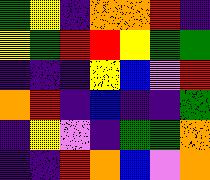[["green", "yellow", "indigo", "orange", "orange", "red", "indigo"], ["yellow", "green", "red", "red", "yellow", "green", "green"], ["indigo", "indigo", "indigo", "yellow", "blue", "violet", "red"], ["orange", "red", "indigo", "blue", "indigo", "indigo", "green"], ["indigo", "yellow", "violet", "indigo", "green", "green", "orange"], ["indigo", "indigo", "red", "orange", "blue", "violet", "orange"]]